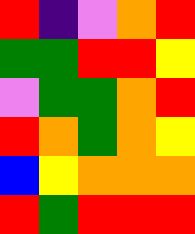[["red", "indigo", "violet", "orange", "red"], ["green", "green", "red", "red", "yellow"], ["violet", "green", "green", "orange", "red"], ["red", "orange", "green", "orange", "yellow"], ["blue", "yellow", "orange", "orange", "orange"], ["red", "green", "red", "red", "red"]]